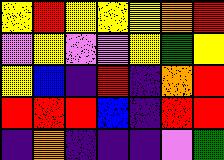[["yellow", "red", "yellow", "yellow", "yellow", "orange", "red"], ["violet", "yellow", "violet", "violet", "yellow", "green", "yellow"], ["yellow", "blue", "indigo", "red", "indigo", "orange", "red"], ["red", "red", "red", "blue", "indigo", "red", "red"], ["indigo", "orange", "indigo", "indigo", "indigo", "violet", "green"]]